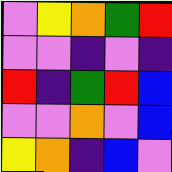[["violet", "yellow", "orange", "green", "red"], ["violet", "violet", "indigo", "violet", "indigo"], ["red", "indigo", "green", "red", "blue"], ["violet", "violet", "orange", "violet", "blue"], ["yellow", "orange", "indigo", "blue", "violet"]]